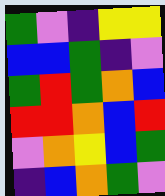[["green", "violet", "indigo", "yellow", "yellow"], ["blue", "blue", "green", "indigo", "violet"], ["green", "red", "green", "orange", "blue"], ["red", "red", "orange", "blue", "red"], ["violet", "orange", "yellow", "blue", "green"], ["indigo", "blue", "orange", "green", "violet"]]